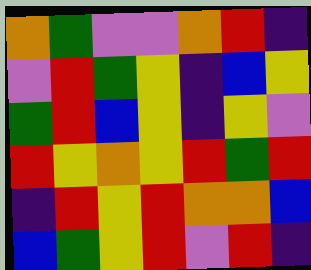[["orange", "green", "violet", "violet", "orange", "red", "indigo"], ["violet", "red", "green", "yellow", "indigo", "blue", "yellow"], ["green", "red", "blue", "yellow", "indigo", "yellow", "violet"], ["red", "yellow", "orange", "yellow", "red", "green", "red"], ["indigo", "red", "yellow", "red", "orange", "orange", "blue"], ["blue", "green", "yellow", "red", "violet", "red", "indigo"]]